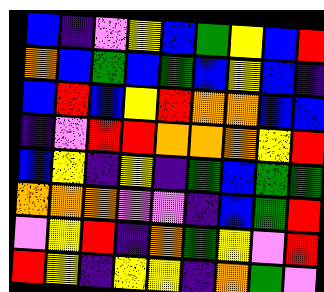[["blue", "indigo", "violet", "yellow", "blue", "green", "yellow", "blue", "red"], ["orange", "blue", "green", "blue", "green", "blue", "yellow", "blue", "indigo"], ["blue", "red", "blue", "yellow", "red", "orange", "orange", "blue", "blue"], ["indigo", "violet", "red", "red", "orange", "orange", "orange", "yellow", "red"], ["blue", "yellow", "indigo", "yellow", "indigo", "green", "blue", "green", "green"], ["orange", "orange", "orange", "violet", "violet", "indigo", "blue", "green", "red"], ["violet", "yellow", "red", "indigo", "orange", "green", "yellow", "violet", "red"], ["red", "yellow", "indigo", "yellow", "yellow", "indigo", "orange", "green", "violet"]]